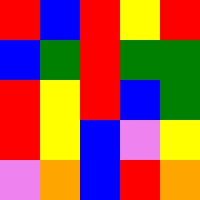[["red", "blue", "red", "yellow", "red"], ["blue", "green", "red", "green", "green"], ["red", "yellow", "red", "blue", "green"], ["red", "yellow", "blue", "violet", "yellow"], ["violet", "orange", "blue", "red", "orange"]]